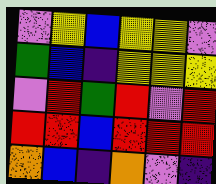[["violet", "yellow", "blue", "yellow", "yellow", "violet"], ["green", "blue", "indigo", "yellow", "yellow", "yellow"], ["violet", "red", "green", "red", "violet", "red"], ["red", "red", "blue", "red", "red", "red"], ["orange", "blue", "indigo", "orange", "violet", "indigo"]]